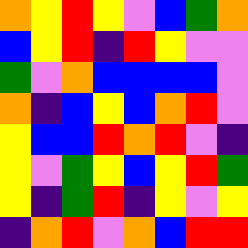[["orange", "yellow", "red", "yellow", "violet", "blue", "green", "orange"], ["blue", "yellow", "red", "indigo", "red", "yellow", "violet", "violet"], ["green", "violet", "orange", "blue", "blue", "blue", "blue", "violet"], ["orange", "indigo", "blue", "yellow", "blue", "orange", "red", "violet"], ["yellow", "blue", "blue", "red", "orange", "red", "violet", "indigo"], ["yellow", "violet", "green", "yellow", "blue", "yellow", "red", "green"], ["yellow", "indigo", "green", "red", "indigo", "yellow", "violet", "yellow"], ["indigo", "orange", "red", "violet", "orange", "blue", "red", "red"]]